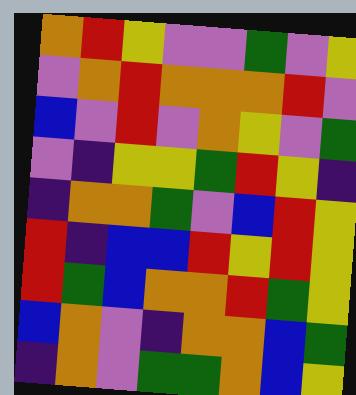[["orange", "red", "yellow", "violet", "violet", "green", "violet", "yellow"], ["violet", "orange", "red", "orange", "orange", "orange", "red", "violet"], ["blue", "violet", "red", "violet", "orange", "yellow", "violet", "green"], ["violet", "indigo", "yellow", "yellow", "green", "red", "yellow", "indigo"], ["indigo", "orange", "orange", "green", "violet", "blue", "red", "yellow"], ["red", "indigo", "blue", "blue", "red", "yellow", "red", "yellow"], ["red", "green", "blue", "orange", "orange", "red", "green", "yellow"], ["blue", "orange", "violet", "indigo", "orange", "orange", "blue", "green"], ["indigo", "orange", "violet", "green", "green", "orange", "blue", "yellow"]]